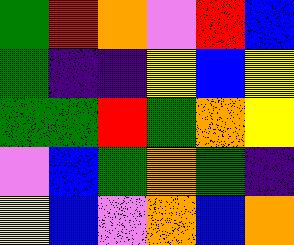[["green", "red", "orange", "violet", "red", "blue"], ["green", "indigo", "indigo", "yellow", "blue", "yellow"], ["green", "green", "red", "green", "orange", "yellow"], ["violet", "blue", "green", "orange", "green", "indigo"], ["yellow", "blue", "violet", "orange", "blue", "orange"]]